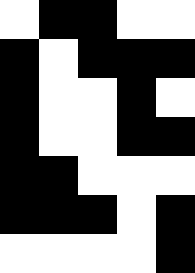[["white", "black", "black", "white", "white"], ["black", "white", "black", "black", "black"], ["black", "white", "white", "black", "white"], ["black", "white", "white", "black", "black"], ["black", "black", "white", "white", "white"], ["black", "black", "black", "white", "black"], ["white", "white", "white", "white", "black"]]